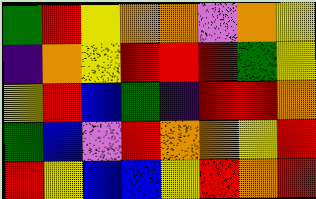[["green", "red", "yellow", "orange", "orange", "violet", "orange", "yellow"], ["indigo", "orange", "yellow", "red", "red", "red", "green", "yellow"], ["yellow", "red", "blue", "green", "indigo", "red", "red", "orange"], ["green", "blue", "violet", "red", "orange", "orange", "yellow", "red"], ["red", "yellow", "blue", "blue", "yellow", "red", "orange", "red"]]